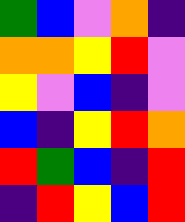[["green", "blue", "violet", "orange", "indigo"], ["orange", "orange", "yellow", "red", "violet"], ["yellow", "violet", "blue", "indigo", "violet"], ["blue", "indigo", "yellow", "red", "orange"], ["red", "green", "blue", "indigo", "red"], ["indigo", "red", "yellow", "blue", "red"]]